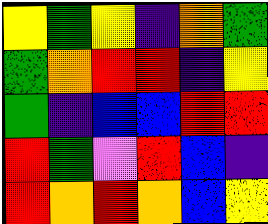[["yellow", "green", "yellow", "indigo", "orange", "green"], ["green", "orange", "red", "red", "indigo", "yellow"], ["green", "indigo", "blue", "blue", "red", "red"], ["red", "green", "violet", "red", "blue", "indigo"], ["red", "orange", "red", "orange", "blue", "yellow"]]